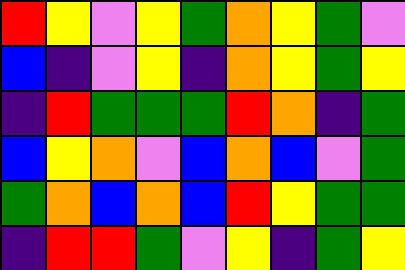[["red", "yellow", "violet", "yellow", "green", "orange", "yellow", "green", "violet"], ["blue", "indigo", "violet", "yellow", "indigo", "orange", "yellow", "green", "yellow"], ["indigo", "red", "green", "green", "green", "red", "orange", "indigo", "green"], ["blue", "yellow", "orange", "violet", "blue", "orange", "blue", "violet", "green"], ["green", "orange", "blue", "orange", "blue", "red", "yellow", "green", "green"], ["indigo", "red", "red", "green", "violet", "yellow", "indigo", "green", "yellow"]]